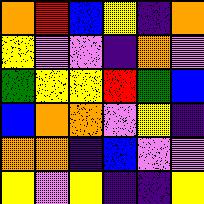[["orange", "red", "blue", "yellow", "indigo", "orange"], ["yellow", "violet", "violet", "indigo", "orange", "violet"], ["green", "yellow", "yellow", "red", "green", "blue"], ["blue", "orange", "orange", "violet", "yellow", "indigo"], ["orange", "orange", "indigo", "blue", "violet", "violet"], ["yellow", "violet", "yellow", "indigo", "indigo", "yellow"]]